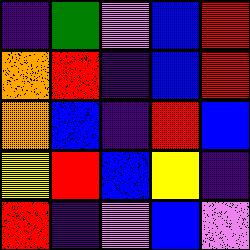[["indigo", "green", "violet", "blue", "red"], ["orange", "red", "indigo", "blue", "red"], ["orange", "blue", "indigo", "red", "blue"], ["yellow", "red", "blue", "yellow", "indigo"], ["red", "indigo", "violet", "blue", "violet"]]